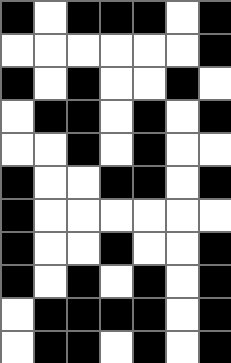[["black", "white", "black", "black", "black", "white", "black"], ["white", "white", "white", "white", "white", "white", "black"], ["black", "white", "black", "white", "white", "black", "white"], ["white", "black", "black", "white", "black", "white", "black"], ["white", "white", "black", "white", "black", "white", "white"], ["black", "white", "white", "black", "black", "white", "black"], ["black", "white", "white", "white", "white", "white", "white"], ["black", "white", "white", "black", "white", "white", "black"], ["black", "white", "black", "white", "black", "white", "black"], ["white", "black", "black", "black", "black", "white", "black"], ["white", "black", "black", "white", "black", "white", "black"]]